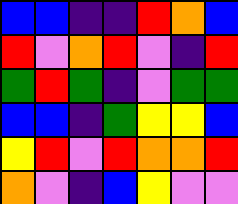[["blue", "blue", "indigo", "indigo", "red", "orange", "blue"], ["red", "violet", "orange", "red", "violet", "indigo", "red"], ["green", "red", "green", "indigo", "violet", "green", "green"], ["blue", "blue", "indigo", "green", "yellow", "yellow", "blue"], ["yellow", "red", "violet", "red", "orange", "orange", "red"], ["orange", "violet", "indigo", "blue", "yellow", "violet", "violet"]]